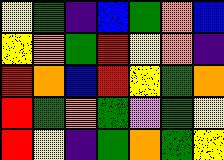[["yellow", "green", "indigo", "blue", "green", "orange", "blue"], ["yellow", "orange", "green", "red", "yellow", "orange", "indigo"], ["red", "orange", "blue", "red", "yellow", "green", "orange"], ["red", "green", "orange", "green", "violet", "green", "yellow"], ["red", "yellow", "indigo", "green", "orange", "green", "yellow"]]